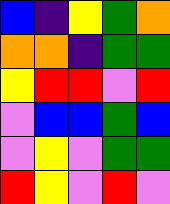[["blue", "indigo", "yellow", "green", "orange"], ["orange", "orange", "indigo", "green", "green"], ["yellow", "red", "red", "violet", "red"], ["violet", "blue", "blue", "green", "blue"], ["violet", "yellow", "violet", "green", "green"], ["red", "yellow", "violet", "red", "violet"]]